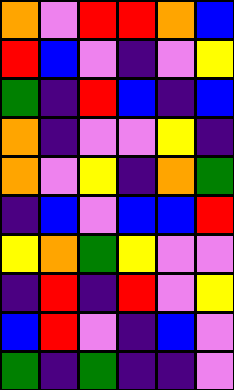[["orange", "violet", "red", "red", "orange", "blue"], ["red", "blue", "violet", "indigo", "violet", "yellow"], ["green", "indigo", "red", "blue", "indigo", "blue"], ["orange", "indigo", "violet", "violet", "yellow", "indigo"], ["orange", "violet", "yellow", "indigo", "orange", "green"], ["indigo", "blue", "violet", "blue", "blue", "red"], ["yellow", "orange", "green", "yellow", "violet", "violet"], ["indigo", "red", "indigo", "red", "violet", "yellow"], ["blue", "red", "violet", "indigo", "blue", "violet"], ["green", "indigo", "green", "indigo", "indigo", "violet"]]